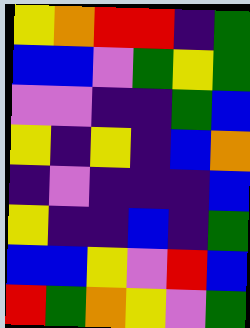[["yellow", "orange", "red", "red", "indigo", "green"], ["blue", "blue", "violet", "green", "yellow", "green"], ["violet", "violet", "indigo", "indigo", "green", "blue"], ["yellow", "indigo", "yellow", "indigo", "blue", "orange"], ["indigo", "violet", "indigo", "indigo", "indigo", "blue"], ["yellow", "indigo", "indigo", "blue", "indigo", "green"], ["blue", "blue", "yellow", "violet", "red", "blue"], ["red", "green", "orange", "yellow", "violet", "green"]]